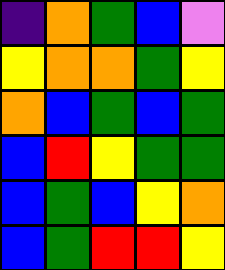[["indigo", "orange", "green", "blue", "violet"], ["yellow", "orange", "orange", "green", "yellow"], ["orange", "blue", "green", "blue", "green"], ["blue", "red", "yellow", "green", "green"], ["blue", "green", "blue", "yellow", "orange"], ["blue", "green", "red", "red", "yellow"]]